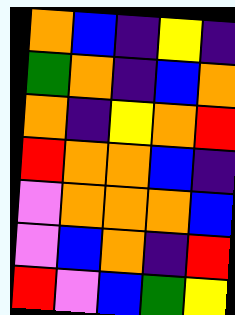[["orange", "blue", "indigo", "yellow", "indigo"], ["green", "orange", "indigo", "blue", "orange"], ["orange", "indigo", "yellow", "orange", "red"], ["red", "orange", "orange", "blue", "indigo"], ["violet", "orange", "orange", "orange", "blue"], ["violet", "blue", "orange", "indigo", "red"], ["red", "violet", "blue", "green", "yellow"]]